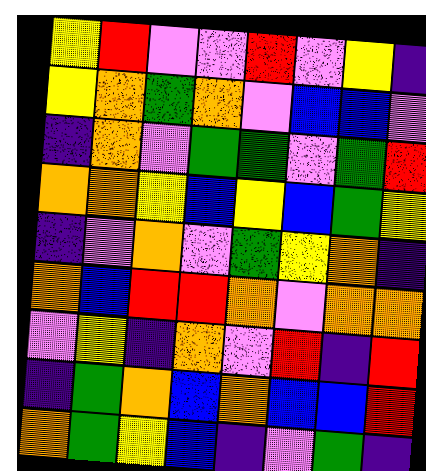[["yellow", "red", "violet", "violet", "red", "violet", "yellow", "indigo"], ["yellow", "orange", "green", "orange", "violet", "blue", "blue", "violet"], ["indigo", "orange", "violet", "green", "green", "violet", "green", "red"], ["orange", "orange", "yellow", "blue", "yellow", "blue", "green", "yellow"], ["indigo", "violet", "orange", "violet", "green", "yellow", "orange", "indigo"], ["orange", "blue", "red", "red", "orange", "violet", "orange", "orange"], ["violet", "yellow", "indigo", "orange", "violet", "red", "indigo", "red"], ["indigo", "green", "orange", "blue", "orange", "blue", "blue", "red"], ["orange", "green", "yellow", "blue", "indigo", "violet", "green", "indigo"]]